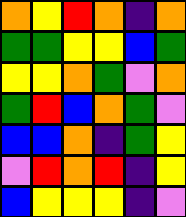[["orange", "yellow", "red", "orange", "indigo", "orange"], ["green", "green", "yellow", "yellow", "blue", "green"], ["yellow", "yellow", "orange", "green", "violet", "orange"], ["green", "red", "blue", "orange", "green", "violet"], ["blue", "blue", "orange", "indigo", "green", "yellow"], ["violet", "red", "orange", "red", "indigo", "yellow"], ["blue", "yellow", "yellow", "yellow", "indigo", "violet"]]